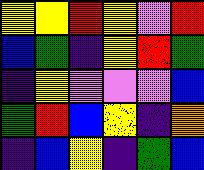[["yellow", "yellow", "red", "yellow", "violet", "red"], ["blue", "green", "indigo", "yellow", "red", "green"], ["indigo", "yellow", "violet", "violet", "violet", "blue"], ["green", "red", "blue", "yellow", "indigo", "orange"], ["indigo", "blue", "yellow", "indigo", "green", "blue"]]